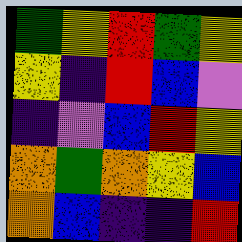[["green", "yellow", "red", "green", "yellow"], ["yellow", "indigo", "red", "blue", "violet"], ["indigo", "violet", "blue", "red", "yellow"], ["orange", "green", "orange", "yellow", "blue"], ["orange", "blue", "indigo", "indigo", "red"]]